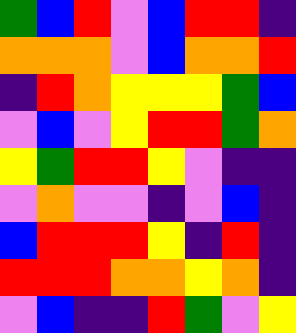[["green", "blue", "red", "violet", "blue", "red", "red", "indigo"], ["orange", "orange", "orange", "violet", "blue", "orange", "orange", "red"], ["indigo", "red", "orange", "yellow", "yellow", "yellow", "green", "blue"], ["violet", "blue", "violet", "yellow", "red", "red", "green", "orange"], ["yellow", "green", "red", "red", "yellow", "violet", "indigo", "indigo"], ["violet", "orange", "violet", "violet", "indigo", "violet", "blue", "indigo"], ["blue", "red", "red", "red", "yellow", "indigo", "red", "indigo"], ["red", "red", "red", "orange", "orange", "yellow", "orange", "indigo"], ["violet", "blue", "indigo", "indigo", "red", "green", "violet", "yellow"]]